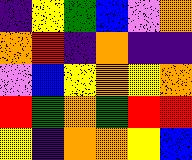[["indigo", "yellow", "green", "blue", "violet", "orange"], ["orange", "red", "indigo", "orange", "indigo", "indigo"], ["violet", "blue", "yellow", "orange", "yellow", "orange"], ["red", "green", "orange", "green", "red", "red"], ["yellow", "indigo", "orange", "orange", "yellow", "blue"]]